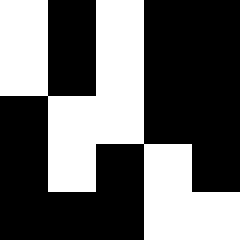[["white", "black", "white", "black", "black"], ["white", "black", "white", "black", "black"], ["black", "white", "white", "black", "black"], ["black", "white", "black", "white", "black"], ["black", "black", "black", "white", "white"]]